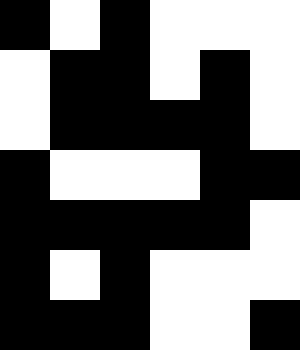[["black", "white", "black", "white", "white", "white"], ["white", "black", "black", "white", "black", "white"], ["white", "black", "black", "black", "black", "white"], ["black", "white", "white", "white", "black", "black"], ["black", "black", "black", "black", "black", "white"], ["black", "white", "black", "white", "white", "white"], ["black", "black", "black", "white", "white", "black"]]